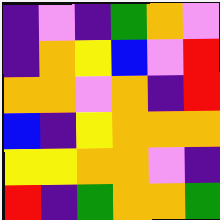[["indigo", "violet", "indigo", "green", "orange", "violet"], ["indigo", "orange", "yellow", "blue", "violet", "red"], ["orange", "orange", "violet", "orange", "indigo", "red"], ["blue", "indigo", "yellow", "orange", "orange", "orange"], ["yellow", "yellow", "orange", "orange", "violet", "indigo"], ["red", "indigo", "green", "orange", "orange", "green"]]